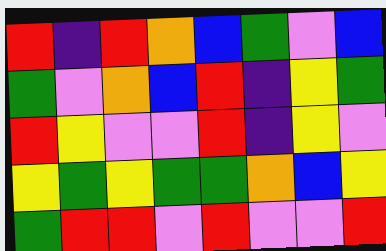[["red", "indigo", "red", "orange", "blue", "green", "violet", "blue"], ["green", "violet", "orange", "blue", "red", "indigo", "yellow", "green"], ["red", "yellow", "violet", "violet", "red", "indigo", "yellow", "violet"], ["yellow", "green", "yellow", "green", "green", "orange", "blue", "yellow"], ["green", "red", "red", "violet", "red", "violet", "violet", "red"]]